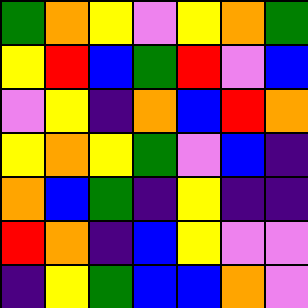[["green", "orange", "yellow", "violet", "yellow", "orange", "green"], ["yellow", "red", "blue", "green", "red", "violet", "blue"], ["violet", "yellow", "indigo", "orange", "blue", "red", "orange"], ["yellow", "orange", "yellow", "green", "violet", "blue", "indigo"], ["orange", "blue", "green", "indigo", "yellow", "indigo", "indigo"], ["red", "orange", "indigo", "blue", "yellow", "violet", "violet"], ["indigo", "yellow", "green", "blue", "blue", "orange", "violet"]]